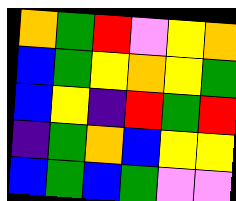[["orange", "green", "red", "violet", "yellow", "orange"], ["blue", "green", "yellow", "orange", "yellow", "green"], ["blue", "yellow", "indigo", "red", "green", "red"], ["indigo", "green", "orange", "blue", "yellow", "yellow"], ["blue", "green", "blue", "green", "violet", "violet"]]